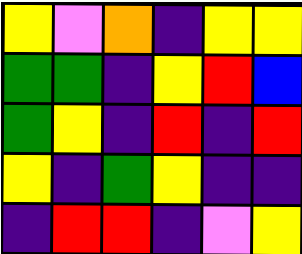[["yellow", "violet", "orange", "indigo", "yellow", "yellow"], ["green", "green", "indigo", "yellow", "red", "blue"], ["green", "yellow", "indigo", "red", "indigo", "red"], ["yellow", "indigo", "green", "yellow", "indigo", "indigo"], ["indigo", "red", "red", "indigo", "violet", "yellow"]]